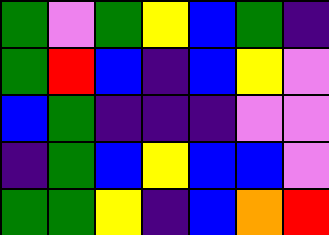[["green", "violet", "green", "yellow", "blue", "green", "indigo"], ["green", "red", "blue", "indigo", "blue", "yellow", "violet"], ["blue", "green", "indigo", "indigo", "indigo", "violet", "violet"], ["indigo", "green", "blue", "yellow", "blue", "blue", "violet"], ["green", "green", "yellow", "indigo", "blue", "orange", "red"]]